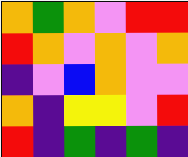[["orange", "green", "orange", "violet", "red", "red"], ["red", "orange", "violet", "orange", "violet", "orange"], ["indigo", "violet", "blue", "orange", "violet", "violet"], ["orange", "indigo", "yellow", "yellow", "violet", "red"], ["red", "indigo", "green", "indigo", "green", "indigo"]]